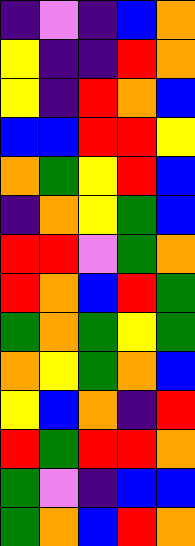[["indigo", "violet", "indigo", "blue", "orange"], ["yellow", "indigo", "indigo", "red", "orange"], ["yellow", "indigo", "red", "orange", "blue"], ["blue", "blue", "red", "red", "yellow"], ["orange", "green", "yellow", "red", "blue"], ["indigo", "orange", "yellow", "green", "blue"], ["red", "red", "violet", "green", "orange"], ["red", "orange", "blue", "red", "green"], ["green", "orange", "green", "yellow", "green"], ["orange", "yellow", "green", "orange", "blue"], ["yellow", "blue", "orange", "indigo", "red"], ["red", "green", "red", "red", "orange"], ["green", "violet", "indigo", "blue", "blue"], ["green", "orange", "blue", "red", "orange"]]